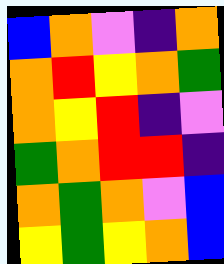[["blue", "orange", "violet", "indigo", "orange"], ["orange", "red", "yellow", "orange", "green"], ["orange", "yellow", "red", "indigo", "violet"], ["green", "orange", "red", "red", "indigo"], ["orange", "green", "orange", "violet", "blue"], ["yellow", "green", "yellow", "orange", "blue"]]